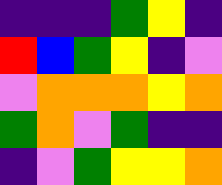[["indigo", "indigo", "indigo", "green", "yellow", "indigo"], ["red", "blue", "green", "yellow", "indigo", "violet"], ["violet", "orange", "orange", "orange", "yellow", "orange"], ["green", "orange", "violet", "green", "indigo", "indigo"], ["indigo", "violet", "green", "yellow", "yellow", "orange"]]